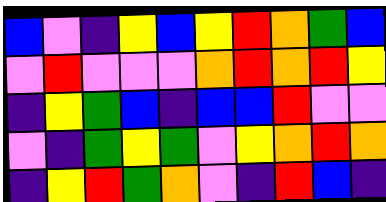[["blue", "violet", "indigo", "yellow", "blue", "yellow", "red", "orange", "green", "blue"], ["violet", "red", "violet", "violet", "violet", "orange", "red", "orange", "red", "yellow"], ["indigo", "yellow", "green", "blue", "indigo", "blue", "blue", "red", "violet", "violet"], ["violet", "indigo", "green", "yellow", "green", "violet", "yellow", "orange", "red", "orange"], ["indigo", "yellow", "red", "green", "orange", "violet", "indigo", "red", "blue", "indigo"]]